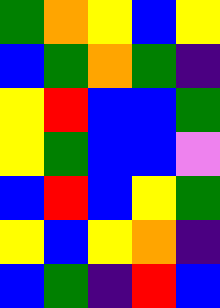[["green", "orange", "yellow", "blue", "yellow"], ["blue", "green", "orange", "green", "indigo"], ["yellow", "red", "blue", "blue", "green"], ["yellow", "green", "blue", "blue", "violet"], ["blue", "red", "blue", "yellow", "green"], ["yellow", "blue", "yellow", "orange", "indigo"], ["blue", "green", "indigo", "red", "blue"]]